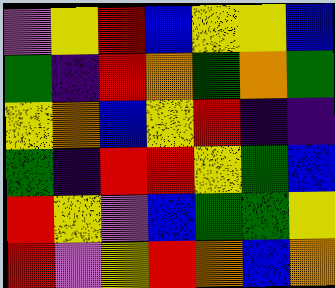[["violet", "yellow", "red", "blue", "yellow", "yellow", "blue"], ["green", "indigo", "red", "orange", "green", "orange", "green"], ["yellow", "orange", "blue", "yellow", "red", "indigo", "indigo"], ["green", "indigo", "red", "red", "yellow", "green", "blue"], ["red", "yellow", "violet", "blue", "green", "green", "yellow"], ["red", "violet", "yellow", "red", "orange", "blue", "orange"]]